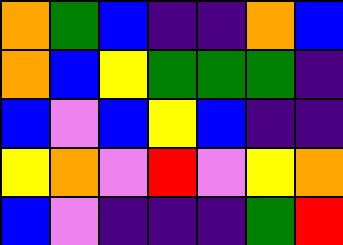[["orange", "green", "blue", "indigo", "indigo", "orange", "blue"], ["orange", "blue", "yellow", "green", "green", "green", "indigo"], ["blue", "violet", "blue", "yellow", "blue", "indigo", "indigo"], ["yellow", "orange", "violet", "red", "violet", "yellow", "orange"], ["blue", "violet", "indigo", "indigo", "indigo", "green", "red"]]